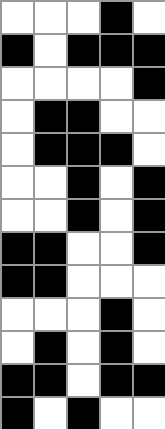[["white", "white", "white", "black", "white"], ["black", "white", "black", "black", "black"], ["white", "white", "white", "white", "black"], ["white", "black", "black", "white", "white"], ["white", "black", "black", "black", "white"], ["white", "white", "black", "white", "black"], ["white", "white", "black", "white", "black"], ["black", "black", "white", "white", "black"], ["black", "black", "white", "white", "white"], ["white", "white", "white", "black", "white"], ["white", "black", "white", "black", "white"], ["black", "black", "white", "black", "black"], ["black", "white", "black", "white", "white"]]